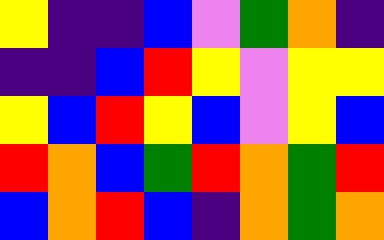[["yellow", "indigo", "indigo", "blue", "violet", "green", "orange", "indigo"], ["indigo", "indigo", "blue", "red", "yellow", "violet", "yellow", "yellow"], ["yellow", "blue", "red", "yellow", "blue", "violet", "yellow", "blue"], ["red", "orange", "blue", "green", "red", "orange", "green", "red"], ["blue", "orange", "red", "blue", "indigo", "orange", "green", "orange"]]